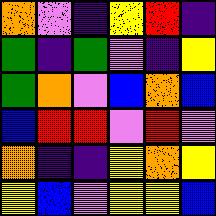[["orange", "violet", "indigo", "yellow", "red", "indigo"], ["green", "indigo", "green", "violet", "indigo", "yellow"], ["green", "orange", "violet", "blue", "orange", "blue"], ["blue", "red", "red", "violet", "red", "violet"], ["orange", "indigo", "indigo", "yellow", "orange", "yellow"], ["yellow", "blue", "violet", "yellow", "yellow", "blue"]]